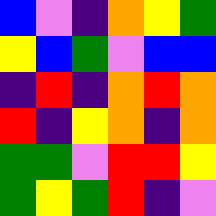[["blue", "violet", "indigo", "orange", "yellow", "green"], ["yellow", "blue", "green", "violet", "blue", "blue"], ["indigo", "red", "indigo", "orange", "red", "orange"], ["red", "indigo", "yellow", "orange", "indigo", "orange"], ["green", "green", "violet", "red", "red", "yellow"], ["green", "yellow", "green", "red", "indigo", "violet"]]